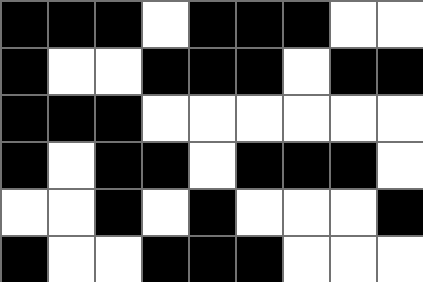[["black", "black", "black", "white", "black", "black", "black", "white", "white"], ["black", "white", "white", "black", "black", "black", "white", "black", "black"], ["black", "black", "black", "white", "white", "white", "white", "white", "white"], ["black", "white", "black", "black", "white", "black", "black", "black", "white"], ["white", "white", "black", "white", "black", "white", "white", "white", "black"], ["black", "white", "white", "black", "black", "black", "white", "white", "white"]]